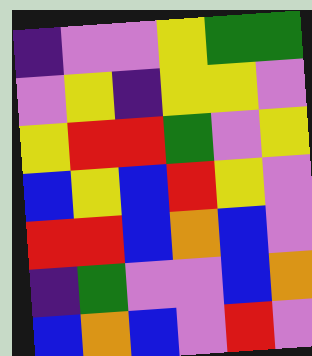[["indigo", "violet", "violet", "yellow", "green", "green"], ["violet", "yellow", "indigo", "yellow", "yellow", "violet"], ["yellow", "red", "red", "green", "violet", "yellow"], ["blue", "yellow", "blue", "red", "yellow", "violet"], ["red", "red", "blue", "orange", "blue", "violet"], ["indigo", "green", "violet", "violet", "blue", "orange"], ["blue", "orange", "blue", "violet", "red", "violet"]]